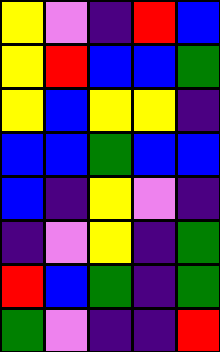[["yellow", "violet", "indigo", "red", "blue"], ["yellow", "red", "blue", "blue", "green"], ["yellow", "blue", "yellow", "yellow", "indigo"], ["blue", "blue", "green", "blue", "blue"], ["blue", "indigo", "yellow", "violet", "indigo"], ["indigo", "violet", "yellow", "indigo", "green"], ["red", "blue", "green", "indigo", "green"], ["green", "violet", "indigo", "indigo", "red"]]